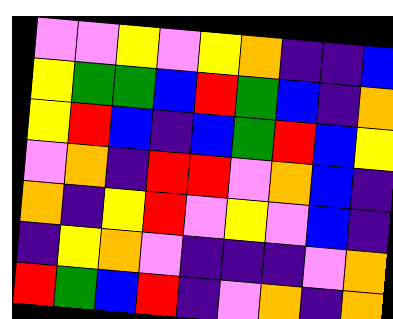[["violet", "violet", "yellow", "violet", "yellow", "orange", "indigo", "indigo", "blue"], ["yellow", "green", "green", "blue", "red", "green", "blue", "indigo", "orange"], ["yellow", "red", "blue", "indigo", "blue", "green", "red", "blue", "yellow"], ["violet", "orange", "indigo", "red", "red", "violet", "orange", "blue", "indigo"], ["orange", "indigo", "yellow", "red", "violet", "yellow", "violet", "blue", "indigo"], ["indigo", "yellow", "orange", "violet", "indigo", "indigo", "indigo", "violet", "orange"], ["red", "green", "blue", "red", "indigo", "violet", "orange", "indigo", "orange"]]